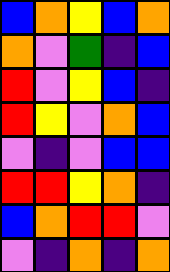[["blue", "orange", "yellow", "blue", "orange"], ["orange", "violet", "green", "indigo", "blue"], ["red", "violet", "yellow", "blue", "indigo"], ["red", "yellow", "violet", "orange", "blue"], ["violet", "indigo", "violet", "blue", "blue"], ["red", "red", "yellow", "orange", "indigo"], ["blue", "orange", "red", "red", "violet"], ["violet", "indigo", "orange", "indigo", "orange"]]